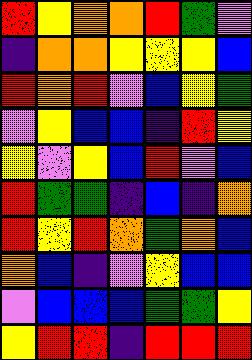[["red", "yellow", "orange", "orange", "red", "green", "violet"], ["indigo", "orange", "orange", "yellow", "yellow", "yellow", "blue"], ["red", "orange", "red", "violet", "blue", "yellow", "green"], ["violet", "yellow", "blue", "blue", "indigo", "red", "yellow"], ["yellow", "violet", "yellow", "blue", "red", "violet", "blue"], ["red", "green", "green", "indigo", "blue", "indigo", "orange"], ["red", "yellow", "red", "orange", "green", "orange", "blue"], ["orange", "blue", "indigo", "violet", "yellow", "blue", "blue"], ["violet", "blue", "blue", "blue", "green", "green", "yellow"], ["yellow", "red", "red", "indigo", "red", "red", "red"]]